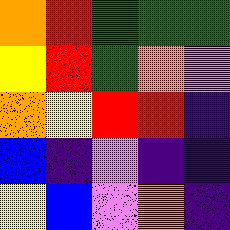[["orange", "red", "green", "green", "green"], ["yellow", "red", "green", "orange", "violet"], ["orange", "yellow", "red", "red", "indigo"], ["blue", "indigo", "violet", "indigo", "indigo"], ["yellow", "blue", "violet", "orange", "indigo"]]